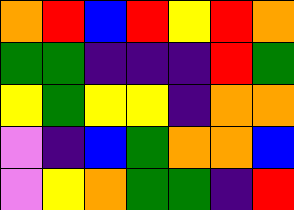[["orange", "red", "blue", "red", "yellow", "red", "orange"], ["green", "green", "indigo", "indigo", "indigo", "red", "green"], ["yellow", "green", "yellow", "yellow", "indigo", "orange", "orange"], ["violet", "indigo", "blue", "green", "orange", "orange", "blue"], ["violet", "yellow", "orange", "green", "green", "indigo", "red"]]